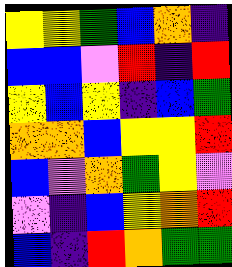[["yellow", "yellow", "green", "blue", "orange", "indigo"], ["blue", "blue", "violet", "red", "indigo", "red"], ["yellow", "blue", "yellow", "indigo", "blue", "green"], ["orange", "orange", "blue", "yellow", "yellow", "red"], ["blue", "violet", "orange", "green", "yellow", "violet"], ["violet", "indigo", "blue", "yellow", "orange", "red"], ["blue", "indigo", "red", "orange", "green", "green"]]